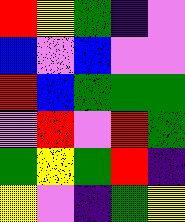[["red", "yellow", "green", "indigo", "violet"], ["blue", "violet", "blue", "violet", "violet"], ["red", "blue", "green", "green", "green"], ["violet", "red", "violet", "red", "green"], ["green", "yellow", "green", "red", "indigo"], ["yellow", "violet", "indigo", "green", "yellow"]]